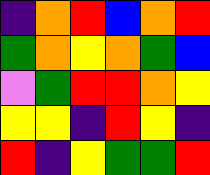[["indigo", "orange", "red", "blue", "orange", "red"], ["green", "orange", "yellow", "orange", "green", "blue"], ["violet", "green", "red", "red", "orange", "yellow"], ["yellow", "yellow", "indigo", "red", "yellow", "indigo"], ["red", "indigo", "yellow", "green", "green", "red"]]